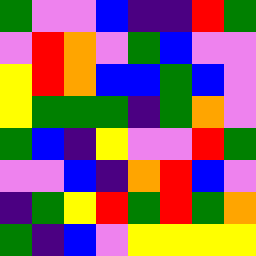[["green", "violet", "violet", "blue", "indigo", "indigo", "red", "green"], ["violet", "red", "orange", "violet", "green", "blue", "violet", "violet"], ["yellow", "red", "orange", "blue", "blue", "green", "blue", "violet"], ["yellow", "green", "green", "green", "indigo", "green", "orange", "violet"], ["green", "blue", "indigo", "yellow", "violet", "violet", "red", "green"], ["violet", "violet", "blue", "indigo", "orange", "red", "blue", "violet"], ["indigo", "green", "yellow", "red", "green", "red", "green", "orange"], ["green", "indigo", "blue", "violet", "yellow", "yellow", "yellow", "yellow"]]